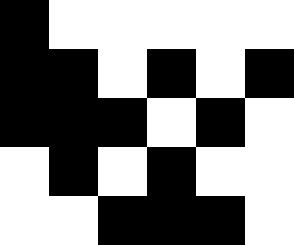[["black", "white", "white", "white", "white", "white"], ["black", "black", "white", "black", "white", "black"], ["black", "black", "black", "white", "black", "white"], ["white", "black", "white", "black", "white", "white"], ["white", "white", "black", "black", "black", "white"]]